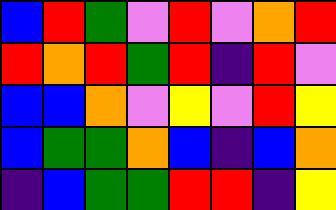[["blue", "red", "green", "violet", "red", "violet", "orange", "red"], ["red", "orange", "red", "green", "red", "indigo", "red", "violet"], ["blue", "blue", "orange", "violet", "yellow", "violet", "red", "yellow"], ["blue", "green", "green", "orange", "blue", "indigo", "blue", "orange"], ["indigo", "blue", "green", "green", "red", "red", "indigo", "yellow"]]